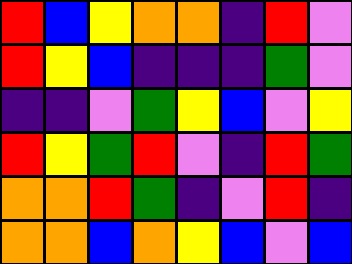[["red", "blue", "yellow", "orange", "orange", "indigo", "red", "violet"], ["red", "yellow", "blue", "indigo", "indigo", "indigo", "green", "violet"], ["indigo", "indigo", "violet", "green", "yellow", "blue", "violet", "yellow"], ["red", "yellow", "green", "red", "violet", "indigo", "red", "green"], ["orange", "orange", "red", "green", "indigo", "violet", "red", "indigo"], ["orange", "orange", "blue", "orange", "yellow", "blue", "violet", "blue"]]